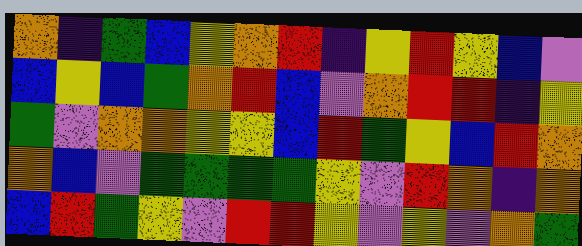[["orange", "indigo", "green", "blue", "yellow", "orange", "red", "indigo", "yellow", "red", "yellow", "blue", "violet"], ["blue", "yellow", "blue", "green", "orange", "red", "blue", "violet", "orange", "red", "red", "indigo", "yellow"], ["green", "violet", "orange", "orange", "yellow", "yellow", "blue", "red", "green", "yellow", "blue", "red", "orange"], ["orange", "blue", "violet", "green", "green", "green", "green", "yellow", "violet", "red", "orange", "indigo", "orange"], ["blue", "red", "green", "yellow", "violet", "red", "red", "yellow", "violet", "yellow", "violet", "orange", "green"]]